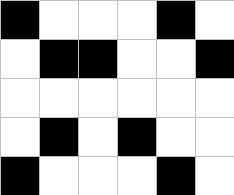[["black", "white", "white", "white", "black", "white"], ["white", "black", "black", "white", "white", "black"], ["white", "white", "white", "white", "white", "white"], ["white", "black", "white", "black", "white", "white"], ["black", "white", "white", "white", "black", "white"]]